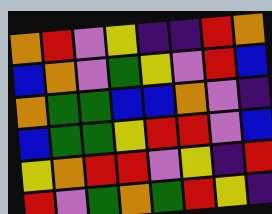[["orange", "red", "violet", "yellow", "indigo", "indigo", "red", "orange"], ["blue", "orange", "violet", "green", "yellow", "violet", "red", "blue"], ["orange", "green", "green", "blue", "blue", "orange", "violet", "indigo"], ["blue", "green", "green", "yellow", "red", "red", "violet", "blue"], ["yellow", "orange", "red", "red", "violet", "yellow", "indigo", "red"], ["red", "violet", "green", "orange", "green", "red", "yellow", "indigo"]]